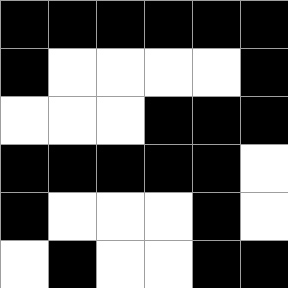[["black", "black", "black", "black", "black", "black"], ["black", "white", "white", "white", "white", "black"], ["white", "white", "white", "black", "black", "black"], ["black", "black", "black", "black", "black", "white"], ["black", "white", "white", "white", "black", "white"], ["white", "black", "white", "white", "black", "black"]]